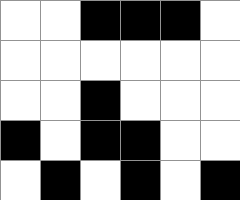[["white", "white", "black", "black", "black", "white"], ["white", "white", "white", "white", "white", "white"], ["white", "white", "black", "white", "white", "white"], ["black", "white", "black", "black", "white", "white"], ["white", "black", "white", "black", "white", "black"]]